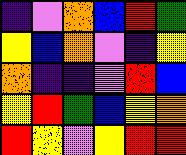[["indigo", "violet", "orange", "blue", "red", "green"], ["yellow", "blue", "orange", "violet", "indigo", "yellow"], ["orange", "indigo", "indigo", "violet", "red", "blue"], ["yellow", "red", "green", "blue", "yellow", "orange"], ["red", "yellow", "violet", "yellow", "red", "red"]]